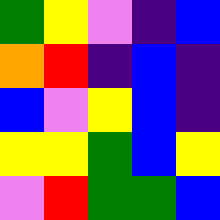[["green", "yellow", "violet", "indigo", "blue"], ["orange", "red", "indigo", "blue", "indigo"], ["blue", "violet", "yellow", "blue", "indigo"], ["yellow", "yellow", "green", "blue", "yellow"], ["violet", "red", "green", "green", "blue"]]